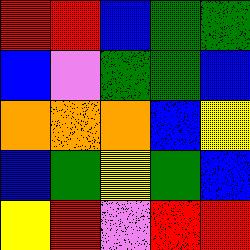[["red", "red", "blue", "green", "green"], ["blue", "violet", "green", "green", "blue"], ["orange", "orange", "orange", "blue", "yellow"], ["blue", "green", "yellow", "green", "blue"], ["yellow", "red", "violet", "red", "red"]]